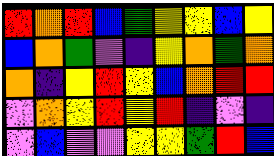[["red", "orange", "red", "blue", "green", "yellow", "yellow", "blue", "yellow"], ["blue", "orange", "green", "violet", "indigo", "yellow", "orange", "green", "orange"], ["orange", "indigo", "yellow", "red", "yellow", "blue", "orange", "red", "red"], ["violet", "orange", "yellow", "red", "yellow", "red", "indigo", "violet", "indigo"], ["violet", "blue", "violet", "violet", "yellow", "yellow", "green", "red", "blue"]]